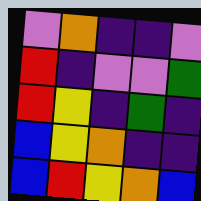[["violet", "orange", "indigo", "indigo", "violet"], ["red", "indigo", "violet", "violet", "green"], ["red", "yellow", "indigo", "green", "indigo"], ["blue", "yellow", "orange", "indigo", "indigo"], ["blue", "red", "yellow", "orange", "blue"]]